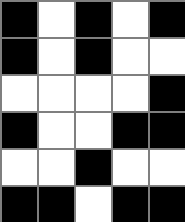[["black", "white", "black", "white", "black"], ["black", "white", "black", "white", "white"], ["white", "white", "white", "white", "black"], ["black", "white", "white", "black", "black"], ["white", "white", "black", "white", "white"], ["black", "black", "white", "black", "black"]]